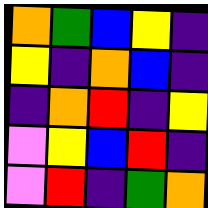[["orange", "green", "blue", "yellow", "indigo"], ["yellow", "indigo", "orange", "blue", "indigo"], ["indigo", "orange", "red", "indigo", "yellow"], ["violet", "yellow", "blue", "red", "indigo"], ["violet", "red", "indigo", "green", "orange"]]